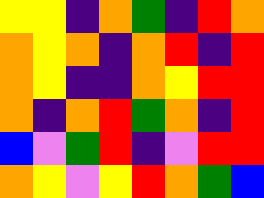[["yellow", "yellow", "indigo", "orange", "green", "indigo", "red", "orange"], ["orange", "yellow", "orange", "indigo", "orange", "red", "indigo", "red"], ["orange", "yellow", "indigo", "indigo", "orange", "yellow", "red", "red"], ["orange", "indigo", "orange", "red", "green", "orange", "indigo", "red"], ["blue", "violet", "green", "red", "indigo", "violet", "red", "red"], ["orange", "yellow", "violet", "yellow", "red", "orange", "green", "blue"]]